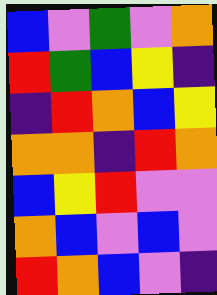[["blue", "violet", "green", "violet", "orange"], ["red", "green", "blue", "yellow", "indigo"], ["indigo", "red", "orange", "blue", "yellow"], ["orange", "orange", "indigo", "red", "orange"], ["blue", "yellow", "red", "violet", "violet"], ["orange", "blue", "violet", "blue", "violet"], ["red", "orange", "blue", "violet", "indigo"]]